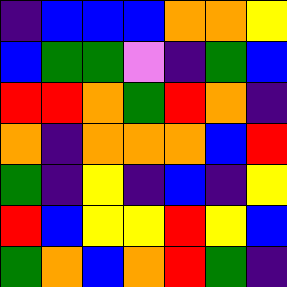[["indigo", "blue", "blue", "blue", "orange", "orange", "yellow"], ["blue", "green", "green", "violet", "indigo", "green", "blue"], ["red", "red", "orange", "green", "red", "orange", "indigo"], ["orange", "indigo", "orange", "orange", "orange", "blue", "red"], ["green", "indigo", "yellow", "indigo", "blue", "indigo", "yellow"], ["red", "blue", "yellow", "yellow", "red", "yellow", "blue"], ["green", "orange", "blue", "orange", "red", "green", "indigo"]]